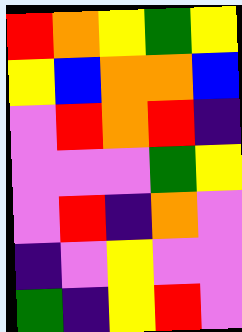[["red", "orange", "yellow", "green", "yellow"], ["yellow", "blue", "orange", "orange", "blue"], ["violet", "red", "orange", "red", "indigo"], ["violet", "violet", "violet", "green", "yellow"], ["violet", "red", "indigo", "orange", "violet"], ["indigo", "violet", "yellow", "violet", "violet"], ["green", "indigo", "yellow", "red", "violet"]]